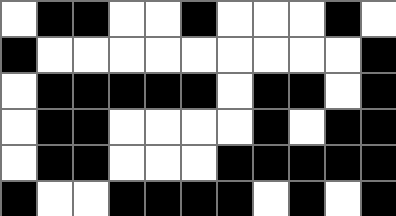[["white", "black", "black", "white", "white", "black", "white", "white", "white", "black", "white"], ["black", "white", "white", "white", "white", "white", "white", "white", "white", "white", "black"], ["white", "black", "black", "black", "black", "black", "white", "black", "black", "white", "black"], ["white", "black", "black", "white", "white", "white", "white", "black", "white", "black", "black"], ["white", "black", "black", "white", "white", "white", "black", "black", "black", "black", "black"], ["black", "white", "white", "black", "black", "black", "black", "white", "black", "white", "black"]]